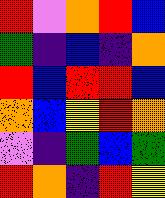[["red", "violet", "orange", "red", "blue"], ["green", "indigo", "blue", "indigo", "orange"], ["red", "blue", "red", "red", "blue"], ["orange", "blue", "yellow", "red", "orange"], ["violet", "indigo", "green", "blue", "green"], ["red", "orange", "indigo", "red", "yellow"]]